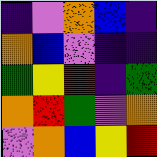[["indigo", "violet", "orange", "blue", "indigo"], ["orange", "blue", "violet", "indigo", "indigo"], ["green", "yellow", "red", "indigo", "green"], ["orange", "red", "green", "violet", "orange"], ["violet", "orange", "blue", "yellow", "red"]]